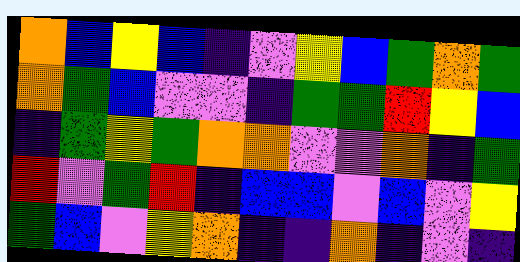[["orange", "blue", "yellow", "blue", "indigo", "violet", "yellow", "blue", "green", "orange", "green"], ["orange", "green", "blue", "violet", "violet", "indigo", "green", "green", "red", "yellow", "blue"], ["indigo", "green", "yellow", "green", "orange", "orange", "violet", "violet", "orange", "indigo", "green"], ["red", "violet", "green", "red", "indigo", "blue", "blue", "violet", "blue", "violet", "yellow"], ["green", "blue", "violet", "yellow", "orange", "indigo", "indigo", "orange", "indigo", "violet", "indigo"]]